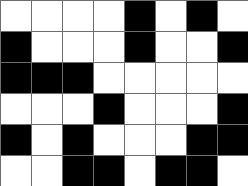[["white", "white", "white", "white", "black", "white", "black", "white"], ["black", "white", "white", "white", "black", "white", "white", "black"], ["black", "black", "black", "white", "white", "white", "white", "white"], ["white", "white", "white", "black", "white", "white", "white", "black"], ["black", "white", "black", "white", "white", "white", "black", "black"], ["white", "white", "black", "black", "white", "black", "black", "white"]]